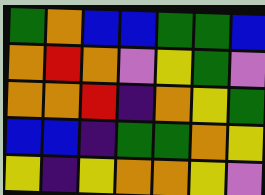[["green", "orange", "blue", "blue", "green", "green", "blue"], ["orange", "red", "orange", "violet", "yellow", "green", "violet"], ["orange", "orange", "red", "indigo", "orange", "yellow", "green"], ["blue", "blue", "indigo", "green", "green", "orange", "yellow"], ["yellow", "indigo", "yellow", "orange", "orange", "yellow", "violet"]]